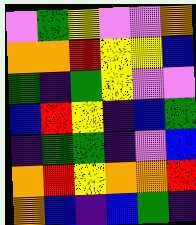[["violet", "green", "yellow", "violet", "violet", "orange"], ["orange", "orange", "red", "yellow", "yellow", "blue"], ["green", "indigo", "green", "yellow", "violet", "violet"], ["blue", "red", "yellow", "indigo", "blue", "green"], ["indigo", "green", "green", "indigo", "violet", "blue"], ["orange", "red", "yellow", "orange", "orange", "red"], ["orange", "blue", "indigo", "blue", "green", "indigo"]]